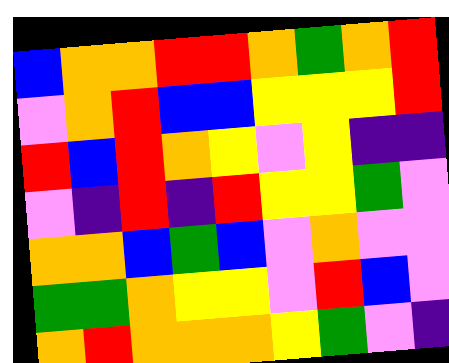[["blue", "orange", "orange", "red", "red", "orange", "green", "orange", "red"], ["violet", "orange", "red", "blue", "blue", "yellow", "yellow", "yellow", "red"], ["red", "blue", "red", "orange", "yellow", "violet", "yellow", "indigo", "indigo"], ["violet", "indigo", "red", "indigo", "red", "yellow", "yellow", "green", "violet"], ["orange", "orange", "blue", "green", "blue", "violet", "orange", "violet", "violet"], ["green", "green", "orange", "yellow", "yellow", "violet", "red", "blue", "violet"], ["orange", "red", "orange", "orange", "orange", "yellow", "green", "violet", "indigo"]]